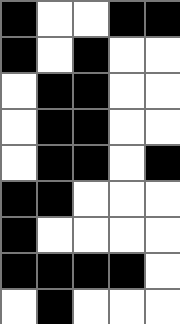[["black", "white", "white", "black", "black"], ["black", "white", "black", "white", "white"], ["white", "black", "black", "white", "white"], ["white", "black", "black", "white", "white"], ["white", "black", "black", "white", "black"], ["black", "black", "white", "white", "white"], ["black", "white", "white", "white", "white"], ["black", "black", "black", "black", "white"], ["white", "black", "white", "white", "white"]]